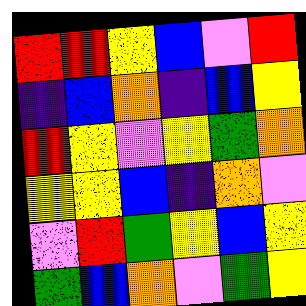[["red", "red", "yellow", "blue", "violet", "red"], ["indigo", "blue", "orange", "indigo", "blue", "yellow"], ["red", "yellow", "violet", "yellow", "green", "orange"], ["yellow", "yellow", "blue", "indigo", "orange", "violet"], ["violet", "red", "green", "yellow", "blue", "yellow"], ["green", "blue", "orange", "violet", "green", "yellow"]]